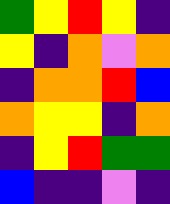[["green", "yellow", "red", "yellow", "indigo"], ["yellow", "indigo", "orange", "violet", "orange"], ["indigo", "orange", "orange", "red", "blue"], ["orange", "yellow", "yellow", "indigo", "orange"], ["indigo", "yellow", "red", "green", "green"], ["blue", "indigo", "indigo", "violet", "indigo"]]